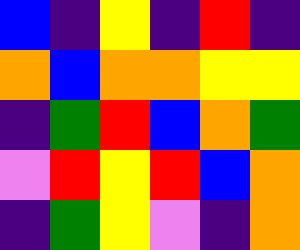[["blue", "indigo", "yellow", "indigo", "red", "indigo"], ["orange", "blue", "orange", "orange", "yellow", "yellow"], ["indigo", "green", "red", "blue", "orange", "green"], ["violet", "red", "yellow", "red", "blue", "orange"], ["indigo", "green", "yellow", "violet", "indigo", "orange"]]